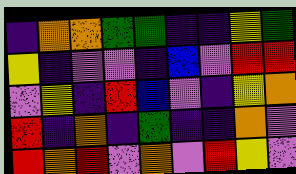[["indigo", "orange", "orange", "green", "green", "indigo", "indigo", "yellow", "green"], ["yellow", "indigo", "violet", "violet", "indigo", "blue", "violet", "red", "red"], ["violet", "yellow", "indigo", "red", "blue", "violet", "indigo", "yellow", "orange"], ["red", "indigo", "orange", "indigo", "green", "indigo", "indigo", "orange", "violet"], ["red", "orange", "red", "violet", "orange", "violet", "red", "yellow", "violet"]]